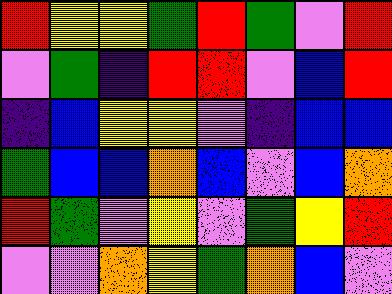[["red", "yellow", "yellow", "green", "red", "green", "violet", "red"], ["violet", "green", "indigo", "red", "red", "violet", "blue", "red"], ["indigo", "blue", "yellow", "yellow", "violet", "indigo", "blue", "blue"], ["green", "blue", "blue", "orange", "blue", "violet", "blue", "orange"], ["red", "green", "violet", "yellow", "violet", "green", "yellow", "red"], ["violet", "violet", "orange", "yellow", "green", "orange", "blue", "violet"]]